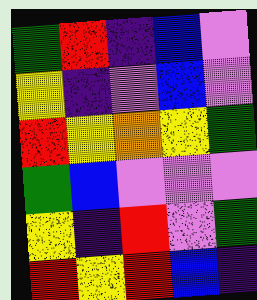[["green", "red", "indigo", "blue", "violet"], ["yellow", "indigo", "violet", "blue", "violet"], ["red", "yellow", "orange", "yellow", "green"], ["green", "blue", "violet", "violet", "violet"], ["yellow", "indigo", "red", "violet", "green"], ["red", "yellow", "red", "blue", "indigo"]]